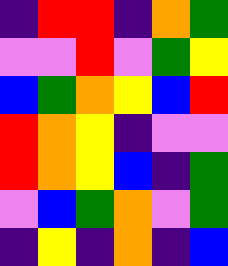[["indigo", "red", "red", "indigo", "orange", "green"], ["violet", "violet", "red", "violet", "green", "yellow"], ["blue", "green", "orange", "yellow", "blue", "red"], ["red", "orange", "yellow", "indigo", "violet", "violet"], ["red", "orange", "yellow", "blue", "indigo", "green"], ["violet", "blue", "green", "orange", "violet", "green"], ["indigo", "yellow", "indigo", "orange", "indigo", "blue"]]